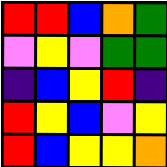[["red", "red", "blue", "orange", "green"], ["violet", "yellow", "violet", "green", "green"], ["indigo", "blue", "yellow", "red", "indigo"], ["red", "yellow", "blue", "violet", "yellow"], ["red", "blue", "yellow", "yellow", "orange"]]